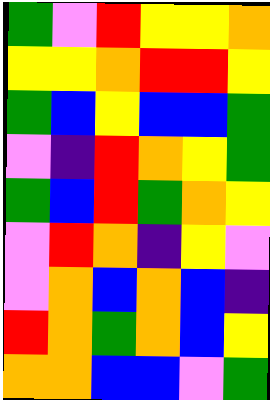[["green", "violet", "red", "yellow", "yellow", "orange"], ["yellow", "yellow", "orange", "red", "red", "yellow"], ["green", "blue", "yellow", "blue", "blue", "green"], ["violet", "indigo", "red", "orange", "yellow", "green"], ["green", "blue", "red", "green", "orange", "yellow"], ["violet", "red", "orange", "indigo", "yellow", "violet"], ["violet", "orange", "blue", "orange", "blue", "indigo"], ["red", "orange", "green", "orange", "blue", "yellow"], ["orange", "orange", "blue", "blue", "violet", "green"]]